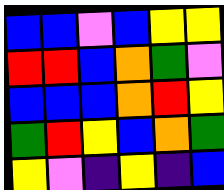[["blue", "blue", "violet", "blue", "yellow", "yellow"], ["red", "red", "blue", "orange", "green", "violet"], ["blue", "blue", "blue", "orange", "red", "yellow"], ["green", "red", "yellow", "blue", "orange", "green"], ["yellow", "violet", "indigo", "yellow", "indigo", "blue"]]